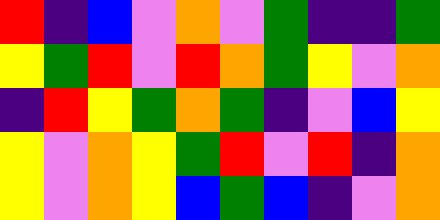[["red", "indigo", "blue", "violet", "orange", "violet", "green", "indigo", "indigo", "green"], ["yellow", "green", "red", "violet", "red", "orange", "green", "yellow", "violet", "orange"], ["indigo", "red", "yellow", "green", "orange", "green", "indigo", "violet", "blue", "yellow"], ["yellow", "violet", "orange", "yellow", "green", "red", "violet", "red", "indigo", "orange"], ["yellow", "violet", "orange", "yellow", "blue", "green", "blue", "indigo", "violet", "orange"]]